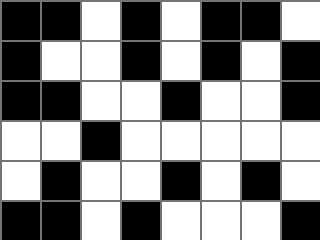[["black", "black", "white", "black", "white", "black", "black", "white"], ["black", "white", "white", "black", "white", "black", "white", "black"], ["black", "black", "white", "white", "black", "white", "white", "black"], ["white", "white", "black", "white", "white", "white", "white", "white"], ["white", "black", "white", "white", "black", "white", "black", "white"], ["black", "black", "white", "black", "white", "white", "white", "black"]]